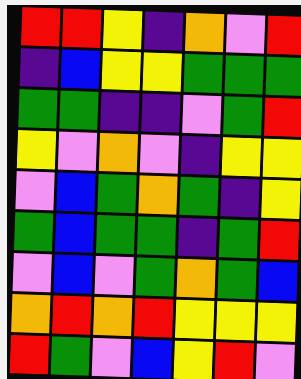[["red", "red", "yellow", "indigo", "orange", "violet", "red"], ["indigo", "blue", "yellow", "yellow", "green", "green", "green"], ["green", "green", "indigo", "indigo", "violet", "green", "red"], ["yellow", "violet", "orange", "violet", "indigo", "yellow", "yellow"], ["violet", "blue", "green", "orange", "green", "indigo", "yellow"], ["green", "blue", "green", "green", "indigo", "green", "red"], ["violet", "blue", "violet", "green", "orange", "green", "blue"], ["orange", "red", "orange", "red", "yellow", "yellow", "yellow"], ["red", "green", "violet", "blue", "yellow", "red", "violet"]]